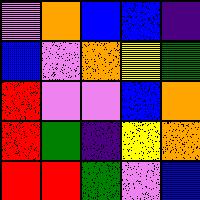[["violet", "orange", "blue", "blue", "indigo"], ["blue", "violet", "orange", "yellow", "green"], ["red", "violet", "violet", "blue", "orange"], ["red", "green", "indigo", "yellow", "orange"], ["red", "red", "green", "violet", "blue"]]